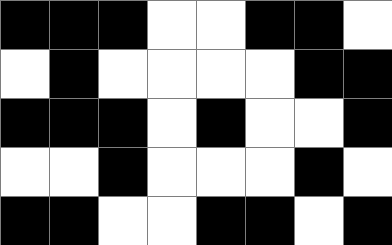[["black", "black", "black", "white", "white", "black", "black", "white"], ["white", "black", "white", "white", "white", "white", "black", "black"], ["black", "black", "black", "white", "black", "white", "white", "black"], ["white", "white", "black", "white", "white", "white", "black", "white"], ["black", "black", "white", "white", "black", "black", "white", "black"]]